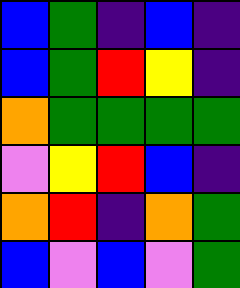[["blue", "green", "indigo", "blue", "indigo"], ["blue", "green", "red", "yellow", "indigo"], ["orange", "green", "green", "green", "green"], ["violet", "yellow", "red", "blue", "indigo"], ["orange", "red", "indigo", "orange", "green"], ["blue", "violet", "blue", "violet", "green"]]